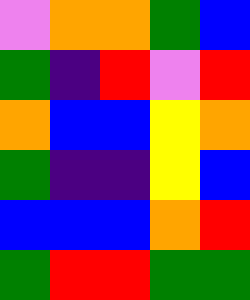[["violet", "orange", "orange", "green", "blue"], ["green", "indigo", "red", "violet", "red"], ["orange", "blue", "blue", "yellow", "orange"], ["green", "indigo", "indigo", "yellow", "blue"], ["blue", "blue", "blue", "orange", "red"], ["green", "red", "red", "green", "green"]]